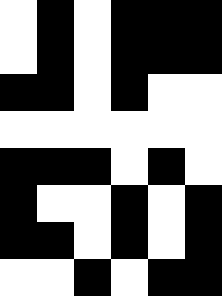[["white", "black", "white", "black", "black", "black"], ["white", "black", "white", "black", "black", "black"], ["black", "black", "white", "black", "white", "white"], ["white", "white", "white", "white", "white", "white"], ["black", "black", "black", "white", "black", "white"], ["black", "white", "white", "black", "white", "black"], ["black", "black", "white", "black", "white", "black"], ["white", "white", "black", "white", "black", "black"]]